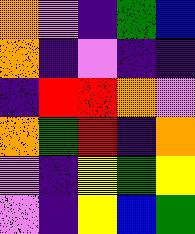[["orange", "violet", "indigo", "green", "blue"], ["orange", "indigo", "violet", "indigo", "indigo"], ["indigo", "red", "red", "orange", "violet"], ["orange", "green", "red", "indigo", "orange"], ["violet", "indigo", "yellow", "green", "yellow"], ["violet", "indigo", "yellow", "blue", "green"]]